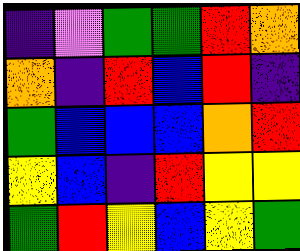[["indigo", "violet", "green", "green", "red", "orange"], ["orange", "indigo", "red", "blue", "red", "indigo"], ["green", "blue", "blue", "blue", "orange", "red"], ["yellow", "blue", "indigo", "red", "yellow", "yellow"], ["green", "red", "yellow", "blue", "yellow", "green"]]